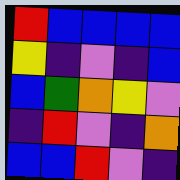[["red", "blue", "blue", "blue", "blue"], ["yellow", "indigo", "violet", "indigo", "blue"], ["blue", "green", "orange", "yellow", "violet"], ["indigo", "red", "violet", "indigo", "orange"], ["blue", "blue", "red", "violet", "indigo"]]